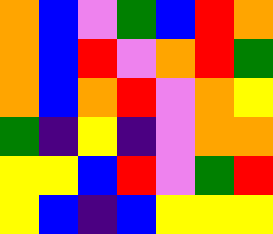[["orange", "blue", "violet", "green", "blue", "red", "orange"], ["orange", "blue", "red", "violet", "orange", "red", "green"], ["orange", "blue", "orange", "red", "violet", "orange", "yellow"], ["green", "indigo", "yellow", "indigo", "violet", "orange", "orange"], ["yellow", "yellow", "blue", "red", "violet", "green", "red"], ["yellow", "blue", "indigo", "blue", "yellow", "yellow", "yellow"]]